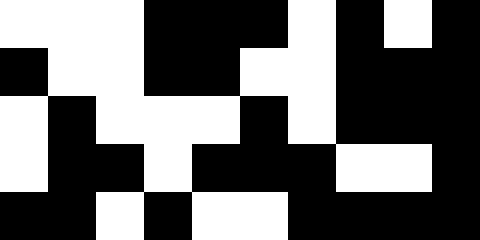[["white", "white", "white", "black", "black", "black", "white", "black", "white", "black"], ["black", "white", "white", "black", "black", "white", "white", "black", "black", "black"], ["white", "black", "white", "white", "white", "black", "white", "black", "black", "black"], ["white", "black", "black", "white", "black", "black", "black", "white", "white", "black"], ["black", "black", "white", "black", "white", "white", "black", "black", "black", "black"]]